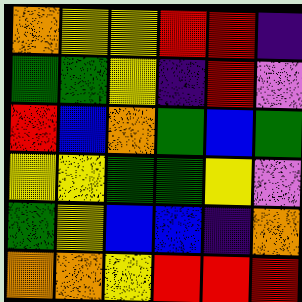[["orange", "yellow", "yellow", "red", "red", "indigo"], ["green", "green", "yellow", "indigo", "red", "violet"], ["red", "blue", "orange", "green", "blue", "green"], ["yellow", "yellow", "green", "green", "yellow", "violet"], ["green", "yellow", "blue", "blue", "indigo", "orange"], ["orange", "orange", "yellow", "red", "red", "red"]]